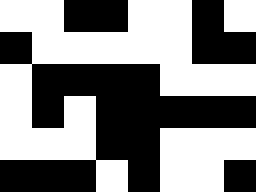[["white", "white", "black", "black", "white", "white", "black", "white"], ["black", "white", "white", "white", "white", "white", "black", "black"], ["white", "black", "black", "black", "black", "white", "white", "white"], ["white", "black", "white", "black", "black", "black", "black", "black"], ["white", "white", "white", "black", "black", "white", "white", "white"], ["black", "black", "black", "white", "black", "white", "white", "black"]]